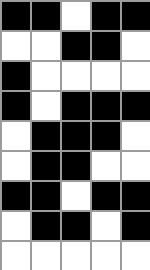[["black", "black", "white", "black", "black"], ["white", "white", "black", "black", "white"], ["black", "white", "white", "white", "white"], ["black", "white", "black", "black", "black"], ["white", "black", "black", "black", "white"], ["white", "black", "black", "white", "white"], ["black", "black", "white", "black", "black"], ["white", "black", "black", "white", "black"], ["white", "white", "white", "white", "white"]]